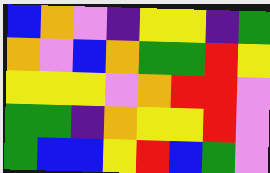[["blue", "orange", "violet", "indigo", "yellow", "yellow", "indigo", "green"], ["orange", "violet", "blue", "orange", "green", "green", "red", "yellow"], ["yellow", "yellow", "yellow", "violet", "orange", "red", "red", "violet"], ["green", "green", "indigo", "orange", "yellow", "yellow", "red", "violet"], ["green", "blue", "blue", "yellow", "red", "blue", "green", "violet"]]